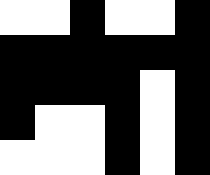[["white", "white", "black", "white", "white", "black"], ["black", "black", "black", "black", "black", "black"], ["black", "black", "black", "black", "white", "black"], ["black", "white", "white", "black", "white", "black"], ["white", "white", "white", "black", "white", "black"]]